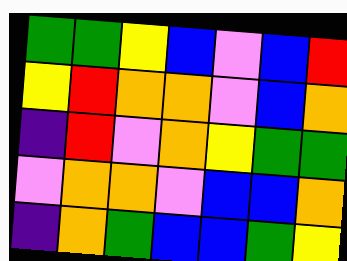[["green", "green", "yellow", "blue", "violet", "blue", "red"], ["yellow", "red", "orange", "orange", "violet", "blue", "orange"], ["indigo", "red", "violet", "orange", "yellow", "green", "green"], ["violet", "orange", "orange", "violet", "blue", "blue", "orange"], ["indigo", "orange", "green", "blue", "blue", "green", "yellow"]]